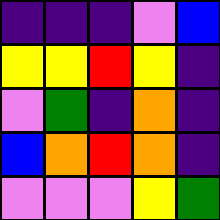[["indigo", "indigo", "indigo", "violet", "blue"], ["yellow", "yellow", "red", "yellow", "indigo"], ["violet", "green", "indigo", "orange", "indigo"], ["blue", "orange", "red", "orange", "indigo"], ["violet", "violet", "violet", "yellow", "green"]]